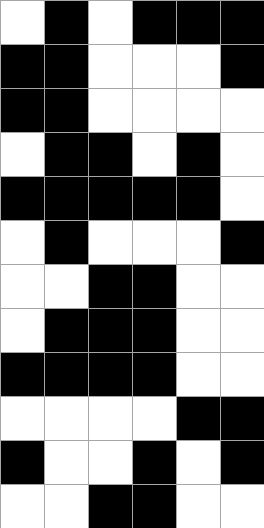[["white", "black", "white", "black", "black", "black"], ["black", "black", "white", "white", "white", "black"], ["black", "black", "white", "white", "white", "white"], ["white", "black", "black", "white", "black", "white"], ["black", "black", "black", "black", "black", "white"], ["white", "black", "white", "white", "white", "black"], ["white", "white", "black", "black", "white", "white"], ["white", "black", "black", "black", "white", "white"], ["black", "black", "black", "black", "white", "white"], ["white", "white", "white", "white", "black", "black"], ["black", "white", "white", "black", "white", "black"], ["white", "white", "black", "black", "white", "white"]]